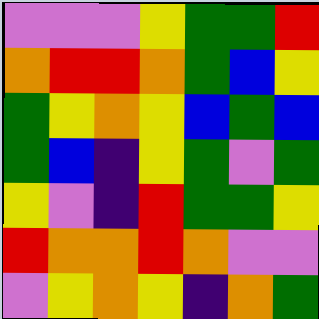[["violet", "violet", "violet", "yellow", "green", "green", "red"], ["orange", "red", "red", "orange", "green", "blue", "yellow"], ["green", "yellow", "orange", "yellow", "blue", "green", "blue"], ["green", "blue", "indigo", "yellow", "green", "violet", "green"], ["yellow", "violet", "indigo", "red", "green", "green", "yellow"], ["red", "orange", "orange", "red", "orange", "violet", "violet"], ["violet", "yellow", "orange", "yellow", "indigo", "orange", "green"]]